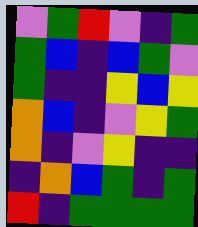[["violet", "green", "red", "violet", "indigo", "green"], ["green", "blue", "indigo", "blue", "green", "violet"], ["green", "indigo", "indigo", "yellow", "blue", "yellow"], ["orange", "blue", "indigo", "violet", "yellow", "green"], ["orange", "indigo", "violet", "yellow", "indigo", "indigo"], ["indigo", "orange", "blue", "green", "indigo", "green"], ["red", "indigo", "green", "green", "green", "green"]]